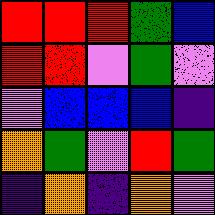[["red", "red", "red", "green", "blue"], ["red", "red", "violet", "green", "violet"], ["violet", "blue", "blue", "blue", "indigo"], ["orange", "green", "violet", "red", "green"], ["indigo", "orange", "indigo", "orange", "violet"]]